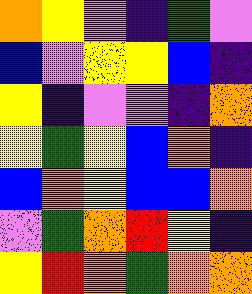[["orange", "yellow", "violet", "indigo", "green", "violet"], ["blue", "violet", "yellow", "yellow", "blue", "indigo"], ["yellow", "indigo", "violet", "violet", "indigo", "orange"], ["yellow", "green", "yellow", "blue", "orange", "indigo"], ["blue", "orange", "yellow", "blue", "blue", "orange"], ["violet", "green", "orange", "red", "yellow", "indigo"], ["yellow", "red", "orange", "green", "orange", "orange"]]